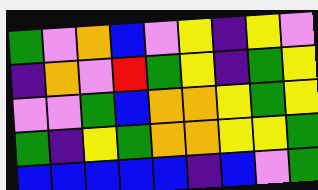[["green", "violet", "orange", "blue", "violet", "yellow", "indigo", "yellow", "violet"], ["indigo", "orange", "violet", "red", "green", "yellow", "indigo", "green", "yellow"], ["violet", "violet", "green", "blue", "orange", "orange", "yellow", "green", "yellow"], ["green", "indigo", "yellow", "green", "orange", "orange", "yellow", "yellow", "green"], ["blue", "blue", "blue", "blue", "blue", "indigo", "blue", "violet", "green"]]